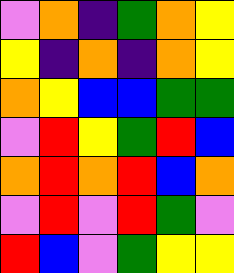[["violet", "orange", "indigo", "green", "orange", "yellow"], ["yellow", "indigo", "orange", "indigo", "orange", "yellow"], ["orange", "yellow", "blue", "blue", "green", "green"], ["violet", "red", "yellow", "green", "red", "blue"], ["orange", "red", "orange", "red", "blue", "orange"], ["violet", "red", "violet", "red", "green", "violet"], ["red", "blue", "violet", "green", "yellow", "yellow"]]